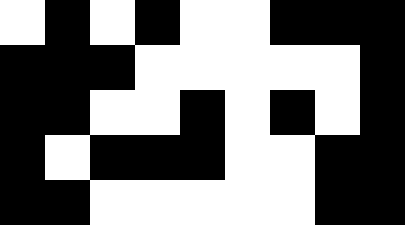[["white", "black", "white", "black", "white", "white", "black", "black", "black"], ["black", "black", "black", "white", "white", "white", "white", "white", "black"], ["black", "black", "white", "white", "black", "white", "black", "white", "black"], ["black", "white", "black", "black", "black", "white", "white", "black", "black"], ["black", "black", "white", "white", "white", "white", "white", "black", "black"]]